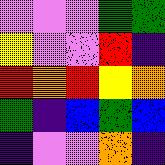[["violet", "violet", "violet", "green", "green"], ["yellow", "violet", "violet", "red", "indigo"], ["red", "orange", "red", "yellow", "orange"], ["green", "indigo", "blue", "green", "blue"], ["indigo", "violet", "violet", "orange", "indigo"]]